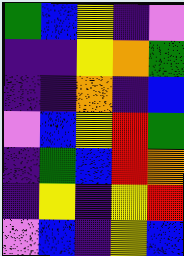[["green", "blue", "yellow", "indigo", "violet"], ["indigo", "indigo", "yellow", "orange", "green"], ["indigo", "indigo", "orange", "indigo", "blue"], ["violet", "blue", "yellow", "red", "green"], ["indigo", "green", "blue", "red", "orange"], ["indigo", "yellow", "indigo", "yellow", "red"], ["violet", "blue", "indigo", "yellow", "blue"]]